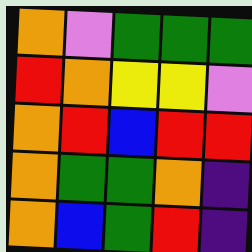[["orange", "violet", "green", "green", "green"], ["red", "orange", "yellow", "yellow", "violet"], ["orange", "red", "blue", "red", "red"], ["orange", "green", "green", "orange", "indigo"], ["orange", "blue", "green", "red", "indigo"]]